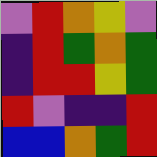[["violet", "red", "orange", "yellow", "violet"], ["indigo", "red", "green", "orange", "green"], ["indigo", "red", "red", "yellow", "green"], ["red", "violet", "indigo", "indigo", "red"], ["blue", "blue", "orange", "green", "red"]]